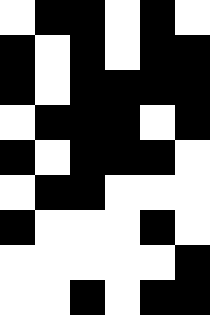[["white", "black", "black", "white", "black", "white"], ["black", "white", "black", "white", "black", "black"], ["black", "white", "black", "black", "black", "black"], ["white", "black", "black", "black", "white", "black"], ["black", "white", "black", "black", "black", "white"], ["white", "black", "black", "white", "white", "white"], ["black", "white", "white", "white", "black", "white"], ["white", "white", "white", "white", "white", "black"], ["white", "white", "black", "white", "black", "black"]]